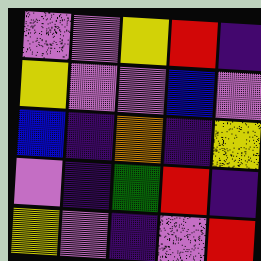[["violet", "violet", "yellow", "red", "indigo"], ["yellow", "violet", "violet", "blue", "violet"], ["blue", "indigo", "orange", "indigo", "yellow"], ["violet", "indigo", "green", "red", "indigo"], ["yellow", "violet", "indigo", "violet", "red"]]